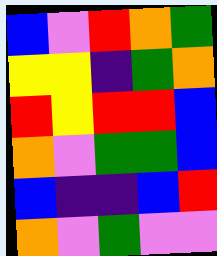[["blue", "violet", "red", "orange", "green"], ["yellow", "yellow", "indigo", "green", "orange"], ["red", "yellow", "red", "red", "blue"], ["orange", "violet", "green", "green", "blue"], ["blue", "indigo", "indigo", "blue", "red"], ["orange", "violet", "green", "violet", "violet"]]